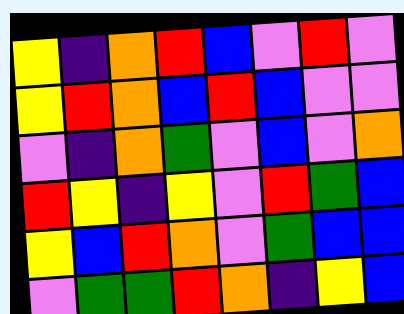[["yellow", "indigo", "orange", "red", "blue", "violet", "red", "violet"], ["yellow", "red", "orange", "blue", "red", "blue", "violet", "violet"], ["violet", "indigo", "orange", "green", "violet", "blue", "violet", "orange"], ["red", "yellow", "indigo", "yellow", "violet", "red", "green", "blue"], ["yellow", "blue", "red", "orange", "violet", "green", "blue", "blue"], ["violet", "green", "green", "red", "orange", "indigo", "yellow", "blue"]]